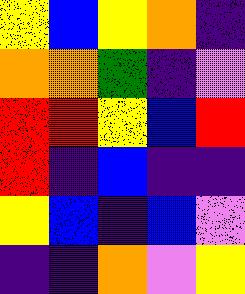[["yellow", "blue", "yellow", "orange", "indigo"], ["orange", "orange", "green", "indigo", "violet"], ["red", "red", "yellow", "blue", "red"], ["red", "indigo", "blue", "indigo", "indigo"], ["yellow", "blue", "indigo", "blue", "violet"], ["indigo", "indigo", "orange", "violet", "yellow"]]